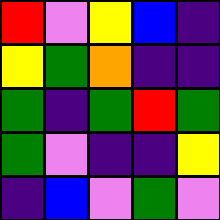[["red", "violet", "yellow", "blue", "indigo"], ["yellow", "green", "orange", "indigo", "indigo"], ["green", "indigo", "green", "red", "green"], ["green", "violet", "indigo", "indigo", "yellow"], ["indigo", "blue", "violet", "green", "violet"]]